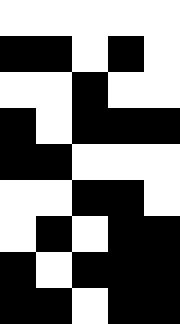[["white", "white", "white", "white", "white"], ["black", "black", "white", "black", "white"], ["white", "white", "black", "white", "white"], ["black", "white", "black", "black", "black"], ["black", "black", "white", "white", "white"], ["white", "white", "black", "black", "white"], ["white", "black", "white", "black", "black"], ["black", "white", "black", "black", "black"], ["black", "black", "white", "black", "black"]]